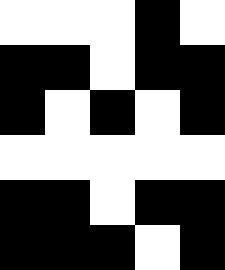[["white", "white", "white", "black", "white"], ["black", "black", "white", "black", "black"], ["black", "white", "black", "white", "black"], ["white", "white", "white", "white", "white"], ["black", "black", "white", "black", "black"], ["black", "black", "black", "white", "black"]]